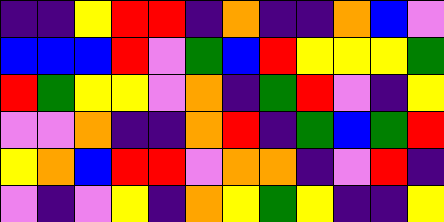[["indigo", "indigo", "yellow", "red", "red", "indigo", "orange", "indigo", "indigo", "orange", "blue", "violet"], ["blue", "blue", "blue", "red", "violet", "green", "blue", "red", "yellow", "yellow", "yellow", "green"], ["red", "green", "yellow", "yellow", "violet", "orange", "indigo", "green", "red", "violet", "indigo", "yellow"], ["violet", "violet", "orange", "indigo", "indigo", "orange", "red", "indigo", "green", "blue", "green", "red"], ["yellow", "orange", "blue", "red", "red", "violet", "orange", "orange", "indigo", "violet", "red", "indigo"], ["violet", "indigo", "violet", "yellow", "indigo", "orange", "yellow", "green", "yellow", "indigo", "indigo", "yellow"]]